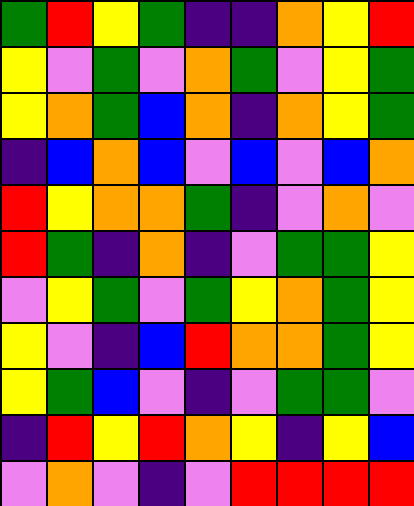[["green", "red", "yellow", "green", "indigo", "indigo", "orange", "yellow", "red"], ["yellow", "violet", "green", "violet", "orange", "green", "violet", "yellow", "green"], ["yellow", "orange", "green", "blue", "orange", "indigo", "orange", "yellow", "green"], ["indigo", "blue", "orange", "blue", "violet", "blue", "violet", "blue", "orange"], ["red", "yellow", "orange", "orange", "green", "indigo", "violet", "orange", "violet"], ["red", "green", "indigo", "orange", "indigo", "violet", "green", "green", "yellow"], ["violet", "yellow", "green", "violet", "green", "yellow", "orange", "green", "yellow"], ["yellow", "violet", "indigo", "blue", "red", "orange", "orange", "green", "yellow"], ["yellow", "green", "blue", "violet", "indigo", "violet", "green", "green", "violet"], ["indigo", "red", "yellow", "red", "orange", "yellow", "indigo", "yellow", "blue"], ["violet", "orange", "violet", "indigo", "violet", "red", "red", "red", "red"]]